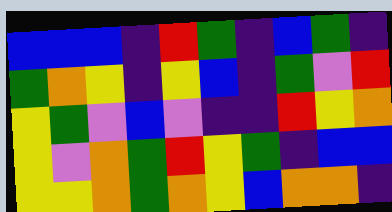[["blue", "blue", "blue", "indigo", "red", "green", "indigo", "blue", "green", "indigo"], ["green", "orange", "yellow", "indigo", "yellow", "blue", "indigo", "green", "violet", "red"], ["yellow", "green", "violet", "blue", "violet", "indigo", "indigo", "red", "yellow", "orange"], ["yellow", "violet", "orange", "green", "red", "yellow", "green", "indigo", "blue", "blue"], ["yellow", "yellow", "orange", "green", "orange", "yellow", "blue", "orange", "orange", "indigo"]]